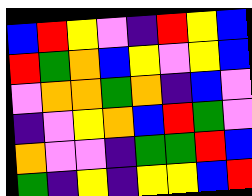[["blue", "red", "yellow", "violet", "indigo", "red", "yellow", "blue"], ["red", "green", "orange", "blue", "yellow", "violet", "yellow", "blue"], ["violet", "orange", "orange", "green", "orange", "indigo", "blue", "violet"], ["indigo", "violet", "yellow", "orange", "blue", "red", "green", "violet"], ["orange", "violet", "violet", "indigo", "green", "green", "red", "blue"], ["green", "indigo", "yellow", "indigo", "yellow", "yellow", "blue", "red"]]